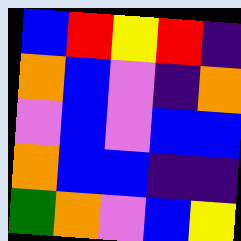[["blue", "red", "yellow", "red", "indigo"], ["orange", "blue", "violet", "indigo", "orange"], ["violet", "blue", "violet", "blue", "blue"], ["orange", "blue", "blue", "indigo", "indigo"], ["green", "orange", "violet", "blue", "yellow"]]